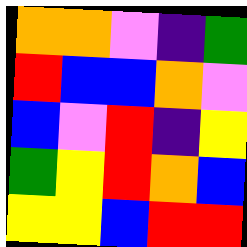[["orange", "orange", "violet", "indigo", "green"], ["red", "blue", "blue", "orange", "violet"], ["blue", "violet", "red", "indigo", "yellow"], ["green", "yellow", "red", "orange", "blue"], ["yellow", "yellow", "blue", "red", "red"]]